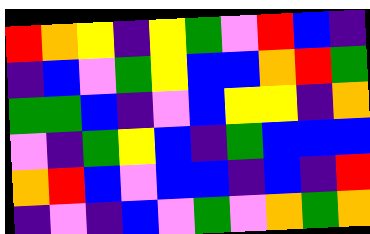[["red", "orange", "yellow", "indigo", "yellow", "green", "violet", "red", "blue", "indigo"], ["indigo", "blue", "violet", "green", "yellow", "blue", "blue", "orange", "red", "green"], ["green", "green", "blue", "indigo", "violet", "blue", "yellow", "yellow", "indigo", "orange"], ["violet", "indigo", "green", "yellow", "blue", "indigo", "green", "blue", "blue", "blue"], ["orange", "red", "blue", "violet", "blue", "blue", "indigo", "blue", "indigo", "red"], ["indigo", "violet", "indigo", "blue", "violet", "green", "violet", "orange", "green", "orange"]]